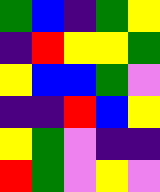[["green", "blue", "indigo", "green", "yellow"], ["indigo", "red", "yellow", "yellow", "green"], ["yellow", "blue", "blue", "green", "violet"], ["indigo", "indigo", "red", "blue", "yellow"], ["yellow", "green", "violet", "indigo", "indigo"], ["red", "green", "violet", "yellow", "violet"]]